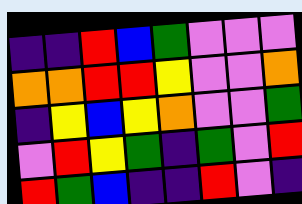[["indigo", "indigo", "red", "blue", "green", "violet", "violet", "violet"], ["orange", "orange", "red", "red", "yellow", "violet", "violet", "orange"], ["indigo", "yellow", "blue", "yellow", "orange", "violet", "violet", "green"], ["violet", "red", "yellow", "green", "indigo", "green", "violet", "red"], ["red", "green", "blue", "indigo", "indigo", "red", "violet", "indigo"]]